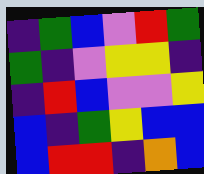[["indigo", "green", "blue", "violet", "red", "green"], ["green", "indigo", "violet", "yellow", "yellow", "indigo"], ["indigo", "red", "blue", "violet", "violet", "yellow"], ["blue", "indigo", "green", "yellow", "blue", "blue"], ["blue", "red", "red", "indigo", "orange", "blue"]]